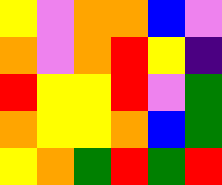[["yellow", "violet", "orange", "orange", "blue", "violet"], ["orange", "violet", "orange", "red", "yellow", "indigo"], ["red", "yellow", "yellow", "red", "violet", "green"], ["orange", "yellow", "yellow", "orange", "blue", "green"], ["yellow", "orange", "green", "red", "green", "red"]]